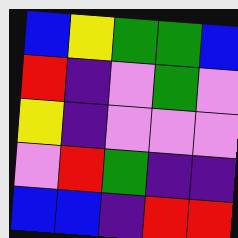[["blue", "yellow", "green", "green", "blue"], ["red", "indigo", "violet", "green", "violet"], ["yellow", "indigo", "violet", "violet", "violet"], ["violet", "red", "green", "indigo", "indigo"], ["blue", "blue", "indigo", "red", "red"]]